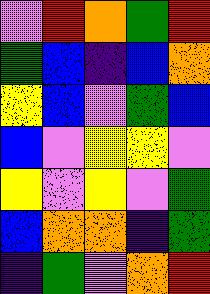[["violet", "red", "orange", "green", "red"], ["green", "blue", "indigo", "blue", "orange"], ["yellow", "blue", "violet", "green", "blue"], ["blue", "violet", "yellow", "yellow", "violet"], ["yellow", "violet", "yellow", "violet", "green"], ["blue", "orange", "orange", "indigo", "green"], ["indigo", "green", "violet", "orange", "red"]]